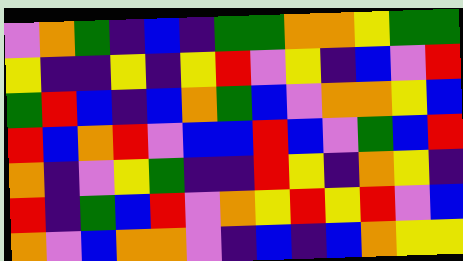[["violet", "orange", "green", "indigo", "blue", "indigo", "green", "green", "orange", "orange", "yellow", "green", "green"], ["yellow", "indigo", "indigo", "yellow", "indigo", "yellow", "red", "violet", "yellow", "indigo", "blue", "violet", "red"], ["green", "red", "blue", "indigo", "blue", "orange", "green", "blue", "violet", "orange", "orange", "yellow", "blue"], ["red", "blue", "orange", "red", "violet", "blue", "blue", "red", "blue", "violet", "green", "blue", "red"], ["orange", "indigo", "violet", "yellow", "green", "indigo", "indigo", "red", "yellow", "indigo", "orange", "yellow", "indigo"], ["red", "indigo", "green", "blue", "red", "violet", "orange", "yellow", "red", "yellow", "red", "violet", "blue"], ["orange", "violet", "blue", "orange", "orange", "violet", "indigo", "blue", "indigo", "blue", "orange", "yellow", "yellow"]]